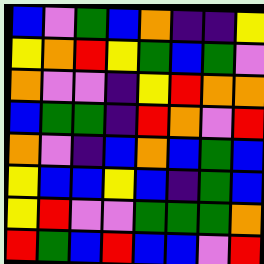[["blue", "violet", "green", "blue", "orange", "indigo", "indigo", "yellow"], ["yellow", "orange", "red", "yellow", "green", "blue", "green", "violet"], ["orange", "violet", "violet", "indigo", "yellow", "red", "orange", "orange"], ["blue", "green", "green", "indigo", "red", "orange", "violet", "red"], ["orange", "violet", "indigo", "blue", "orange", "blue", "green", "blue"], ["yellow", "blue", "blue", "yellow", "blue", "indigo", "green", "blue"], ["yellow", "red", "violet", "violet", "green", "green", "green", "orange"], ["red", "green", "blue", "red", "blue", "blue", "violet", "red"]]